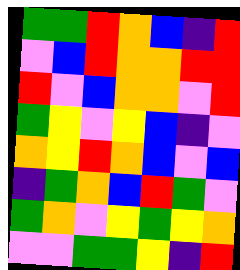[["green", "green", "red", "orange", "blue", "indigo", "red"], ["violet", "blue", "red", "orange", "orange", "red", "red"], ["red", "violet", "blue", "orange", "orange", "violet", "red"], ["green", "yellow", "violet", "yellow", "blue", "indigo", "violet"], ["orange", "yellow", "red", "orange", "blue", "violet", "blue"], ["indigo", "green", "orange", "blue", "red", "green", "violet"], ["green", "orange", "violet", "yellow", "green", "yellow", "orange"], ["violet", "violet", "green", "green", "yellow", "indigo", "red"]]